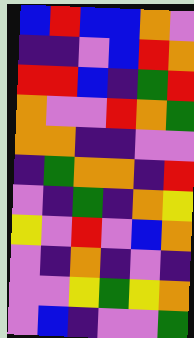[["blue", "red", "blue", "blue", "orange", "violet"], ["indigo", "indigo", "violet", "blue", "red", "orange"], ["red", "red", "blue", "indigo", "green", "red"], ["orange", "violet", "violet", "red", "orange", "green"], ["orange", "orange", "indigo", "indigo", "violet", "violet"], ["indigo", "green", "orange", "orange", "indigo", "red"], ["violet", "indigo", "green", "indigo", "orange", "yellow"], ["yellow", "violet", "red", "violet", "blue", "orange"], ["violet", "indigo", "orange", "indigo", "violet", "indigo"], ["violet", "violet", "yellow", "green", "yellow", "orange"], ["violet", "blue", "indigo", "violet", "violet", "green"]]